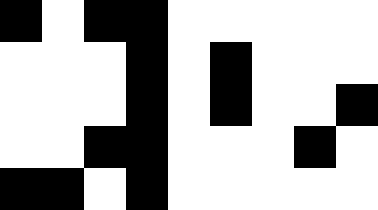[["black", "white", "black", "black", "white", "white", "white", "white", "white"], ["white", "white", "white", "black", "white", "black", "white", "white", "white"], ["white", "white", "white", "black", "white", "black", "white", "white", "black"], ["white", "white", "black", "black", "white", "white", "white", "black", "white"], ["black", "black", "white", "black", "white", "white", "white", "white", "white"]]